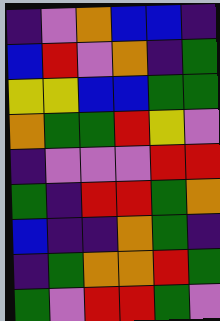[["indigo", "violet", "orange", "blue", "blue", "indigo"], ["blue", "red", "violet", "orange", "indigo", "green"], ["yellow", "yellow", "blue", "blue", "green", "green"], ["orange", "green", "green", "red", "yellow", "violet"], ["indigo", "violet", "violet", "violet", "red", "red"], ["green", "indigo", "red", "red", "green", "orange"], ["blue", "indigo", "indigo", "orange", "green", "indigo"], ["indigo", "green", "orange", "orange", "red", "green"], ["green", "violet", "red", "red", "green", "violet"]]